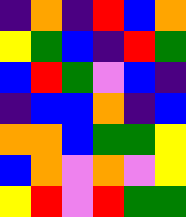[["indigo", "orange", "indigo", "red", "blue", "orange"], ["yellow", "green", "blue", "indigo", "red", "green"], ["blue", "red", "green", "violet", "blue", "indigo"], ["indigo", "blue", "blue", "orange", "indigo", "blue"], ["orange", "orange", "blue", "green", "green", "yellow"], ["blue", "orange", "violet", "orange", "violet", "yellow"], ["yellow", "red", "violet", "red", "green", "green"]]